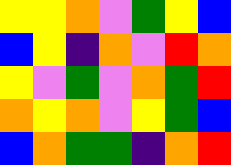[["yellow", "yellow", "orange", "violet", "green", "yellow", "blue"], ["blue", "yellow", "indigo", "orange", "violet", "red", "orange"], ["yellow", "violet", "green", "violet", "orange", "green", "red"], ["orange", "yellow", "orange", "violet", "yellow", "green", "blue"], ["blue", "orange", "green", "green", "indigo", "orange", "red"]]